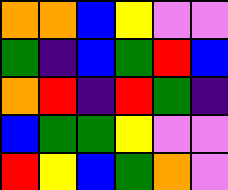[["orange", "orange", "blue", "yellow", "violet", "violet"], ["green", "indigo", "blue", "green", "red", "blue"], ["orange", "red", "indigo", "red", "green", "indigo"], ["blue", "green", "green", "yellow", "violet", "violet"], ["red", "yellow", "blue", "green", "orange", "violet"]]